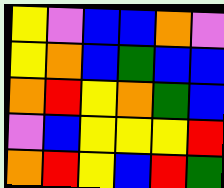[["yellow", "violet", "blue", "blue", "orange", "violet"], ["yellow", "orange", "blue", "green", "blue", "blue"], ["orange", "red", "yellow", "orange", "green", "blue"], ["violet", "blue", "yellow", "yellow", "yellow", "red"], ["orange", "red", "yellow", "blue", "red", "green"]]